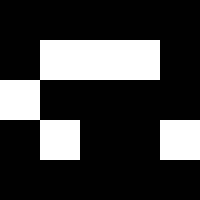[["black", "black", "black", "black", "black"], ["black", "white", "white", "white", "black"], ["white", "black", "black", "black", "black"], ["black", "white", "black", "black", "white"], ["black", "black", "black", "black", "black"]]